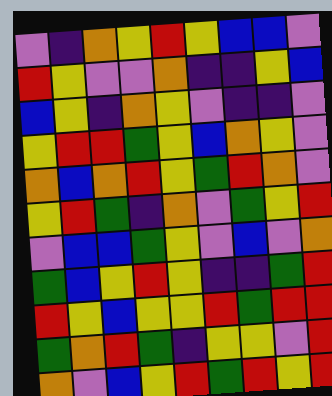[["violet", "indigo", "orange", "yellow", "red", "yellow", "blue", "blue", "violet"], ["red", "yellow", "violet", "violet", "orange", "indigo", "indigo", "yellow", "blue"], ["blue", "yellow", "indigo", "orange", "yellow", "violet", "indigo", "indigo", "violet"], ["yellow", "red", "red", "green", "yellow", "blue", "orange", "yellow", "violet"], ["orange", "blue", "orange", "red", "yellow", "green", "red", "orange", "violet"], ["yellow", "red", "green", "indigo", "orange", "violet", "green", "yellow", "red"], ["violet", "blue", "blue", "green", "yellow", "violet", "blue", "violet", "orange"], ["green", "blue", "yellow", "red", "yellow", "indigo", "indigo", "green", "red"], ["red", "yellow", "blue", "yellow", "yellow", "red", "green", "red", "red"], ["green", "orange", "red", "green", "indigo", "yellow", "yellow", "violet", "red"], ["orange", "violet", "blue", "yellow", "red", "green", "red", "yellow", "red"]]